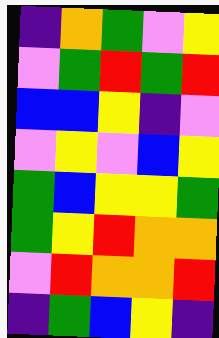[["indigo", "orange", "green", "violet", "yellow"], ["violet", "green", "red", "green", "red"], ["blue", "blue", "yellow", "indigo", "violet"], ["violet", "yellow", "violet", "blue", "yellow"], ["green", "blue", "yellow", "yellow", "green"], ["green", "yellow", "red", "orange", "orange"], ["violet", "red", "orange", "orange", "red"], ["indigo", "green", "blue", "yellow", "indigo"]]